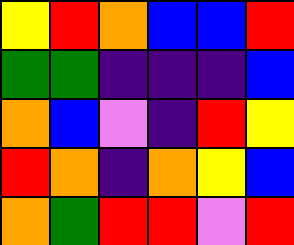[["yellow", "red", "orange", "blue", "blue", "red"], ["green", "green", "indigo", "indigo", "indigo", "blue"], ["orange", "blue", "violet", "indigo", "red", "yellow"], ["red", "orange", "indigo", "orange", "yellow", "blue"], ["orange", "green", "red", "red", "violet", "red"]]